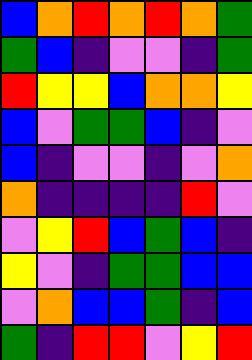[["blue", "orange", "red", "orange", "red", "orange", "green"], ["green", "blue", "indigo", "violet", "violet", "indigo", "green"], ["red", "yellow", "yellow", "blue", "orange", "orange", "yellow"], ["blue", "violet", "green", "green", "blue", "indigo", "violet"], ["blue", "indigo", "violet", "violet", "indigo", "violet", "orange"], ["orange", "indigo", "indigo", "indigo", "indigo", "red", "violet"], ["violet", "yellow", "red", "blue", "green", "blue", "indigo"], ["yellow", "violet", "indigo", "green", "green", "blue", "blue"], ["violet", "orange", "blue", "blue", "green", "indigo", "blue"], ["green", "indigo", "red", "red", "violet", "yellow", "red"]]